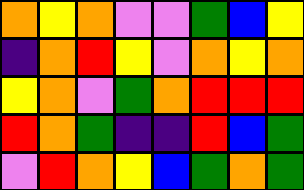[["orange", "yellow", "orange", "violet", "violet", "green", "blue", "yellow"], ["indigo", "orange", "red", "yellow", "violet", "orange", "yellow", "orange"], ["yellow", "orange", "violet", "green", "orange", "red", "red", "red"], ["red", "orange", "green", "indigo", "indigo", "red", "blue", "green"], ["violet", "red", "orange", "yellow", "blue", "green", "orange", "green"]]